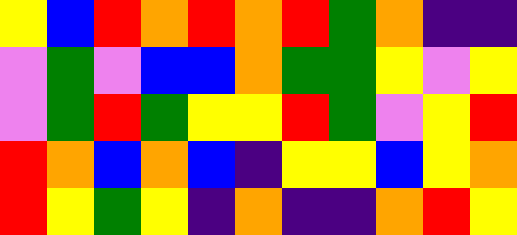[["yellow", "blue", "red", "orange", "red", "orange", "red", "green", "orange", "indigo", "indigo"], ["violet", "green", "violet", "blue", "blue", "orange", "green", "green", "yellow", "violet", "yellow"], ["violet", "green", "red", "green", "yellow", "yellow", "red", "green", "violet", "yellow", "red"], ["red", "orange", "blue", "orange", "blue", "indigo", "yellow", "yellow", "blue", "yellow", "orange"], ["red", "yellow", "green", "yellow", "indigo", "orange", "indigo", "indigo", "orange", "red", "yellow"]]